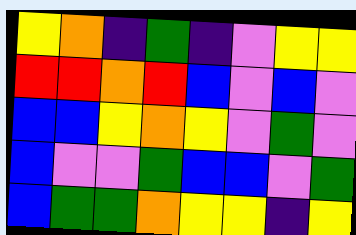[["yellow", "orange", "indigo", "green", "indigo", "violet", "yellow", "yellow"], ["red", "red", "orange", "red", "blue", "violet", "blue", "violet"], ["blue", "blue", "yellow", "orange", "yellow", "violet", "green", "violet"], ["blue", "violet", "violet", "green", "blue", "blue", "violet", "green"], ["blue", "green", "green", "orange", "yellow", "yellow", "indigo", "yellow"]]